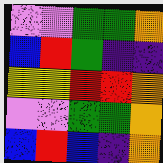[["violet", "violet", "green", "green", "orange"], ["blue", "red", "green", "indigo", "indigo"], ["yellow", "yellow", "red", "red", "orange"], ["violet", "violet", "green", "green", "orange"], ["blue", "red", "blue", "indigo", "orange"]]